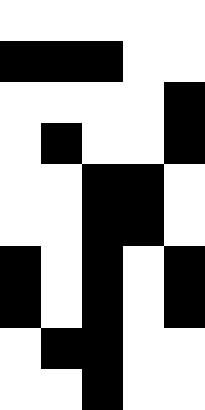[["white", "white", "white", "white", "white"], ["black", "black", "black", "white", "white"], ["white", "white", "white", "white", "black"], ["white", "black", "white", "white", "black"], ["white", "white", "black", "black", "white"], ["white", "white", "black", "black", "white"], ["black", "white", "black", "white", "black"], ["black", "white", "black", "white", "black"], ["white", "black", "black", "white", "white"], ["white", "white", "black", "white", "white"]]